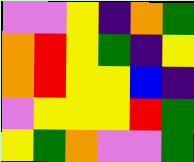[["violet", "violet", "yellow", "indigo", "orange", "green"], ["orange", "red", "yellow", "green", "indigo", "yellow"], ["orange", "red", "yellow", "yellow", "blue", "indigo"], ["violet", "yellow", "yellow", "yellow", "red", "green"], ["yellow", "green", "orange", "violet", "violet", "green"]]